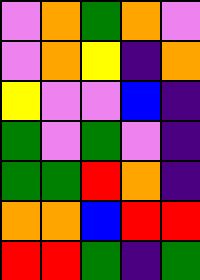[["violet", "orange", "green", "orange", "violet"], ["violet", "orange", "yellow", "indigo", "orange"], ["yellow", "violet", "violet", "blue", "indigo"], ["green", "violet", "green", "violet", "indigo"], ["green", "green", "red", "orange", "indigo"], ["orange", "orange", "blue", "red", "red"], ["red", "red", "green", "indigo", "green"]]